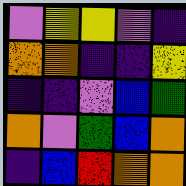[["violet", "yellow", "yellow", "violet", "indigo"], ["orange", "orange", "indigo", "indigo", "yellow"], ["indigo", "indigo", "violet", "blue", "green"], ["orange", "violet", "green", "blue", "orange"], ["indigo", "blue", "red", "orange", "orange"]]